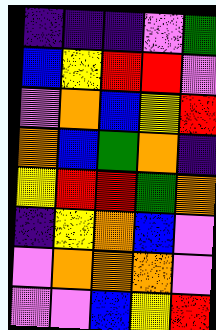[["indigo", "indigo", "indigo", "violet", "green"], ["blue", "yellow", "red", "red", "violet"], ["violet", "orange", "blue", "yellow", "red"], ["orange", "blue", "green", "orange", "indigo"], ["yellow", "red", "red", "green", "orange"], ["indigo", "yellow", "orange", "blue", "violet"], ["violet", "orange", "orange", "orange", "violet"], ["violet", "violet", "blue", "yellow", "red"]]